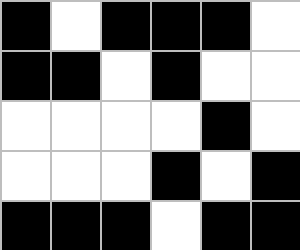[["black", "white", "black", "black", "black", "white"], ["black", "black", "white", "black", "white", "white"], ["white", "white", "white", "white", "black", "white"], ["white", "white", "white", "black", "white", "black"], ["black", "black", "black", "white", "black", "black"]]